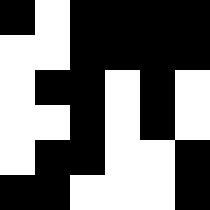[["black", "white", "black", "black", "black", "black"], ["white", "white", "black", "black", "black", "black"], ["white", "black", "black", "white", "black", "white"], ["white", "white", "black", "white", "black", "white"], ["white", "black", "black", "white", "white", "black"], ["black", "black", "white", "white", "white", "black"]]